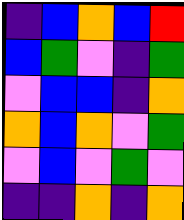[["indigo", "blue", "orange", "blue", "red"], ["blue", "green", "violet", "indigo", "green"], ["violet", "blue", "blue", "indigo", "orange"], ["orange", "blue", "orange", "violet", "green"], ["violet", "blue", "violet", "green", "violet"], ["indigo", "indigo", "orange", "indigo", "orange"]]